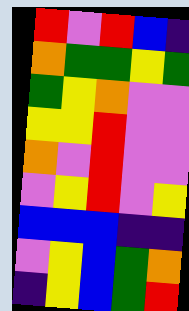[["red", "violet", "red", "blue", "indigo"], ["orange", "green", "green", "yellow", "green"], ["green", "yellow", "orange", "violet", "violet"], ["yellow", "yellow", "red", "violet", "violet"], ["orange", "violet", "red", "violet", "violet"], ["violet", "yellow", "red", "violet", "yellow"], ["blue", "blue", "blue", "indigo", "indigo"], ["violet", "yellow", "blue", "green", "orange"], ["indigo", "yellow", "blue", "green", "red"]]